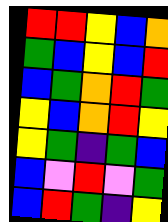[["red", "red", "yellow", "blue", "orange"], ["green", "blue", "yellow", "blue", "red"], ["blue", "green", "orange", "red", "green"], ["yellow", "blue", "orange", "red", "yellow"], ["yellow", "green", "indigo", "green", "blue"], ["blue", "violet", "red", "violet", "green"], ["blue", "red", "green", "indigo", "yellow"]]